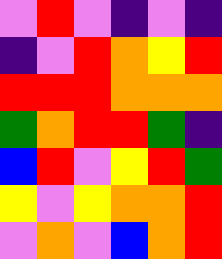[["violet", "red", "violet", "indigo", "violet", "indigo"], ["indigo", "violet", "red", "orange", "yellow", "red"], ["red", "red", "red", "orange", "orange", "orange"], ["green", "orange", "red", "red", "green", "indigo"], ["blue", "red", "violet", "yellow", "red", "green"], ["yellow", "violet", "yellow", "orange", "orange", "red"], ["violet", "orange", "violet", "blue", "orange", "red"]]